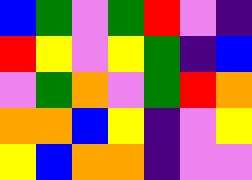[["blue", "green", "violet", "green", "red", "violet", "indigo"], ["red", "yellow", "violet", "yellow", "green", "indigo", "blue"], ["violet", "green", "orange", "violet", "green", "red", "orange"], ["orange", "orange", "blue", "yellow", "indigo", "violet", "yellow"], ["yellow", "blue", "orange", "orange", "indigo", "violet", "violet"]]